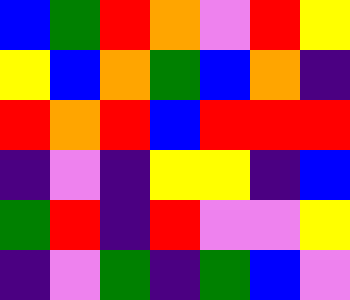[["blue", "green", "red", "orange", "violet", "red", "yellow"], ["yellow", "blue", "orange", "green", "blue", "orange", "indigo"], ["red", "orange", "red", "blue", "red", "red", "red"], ["indigo", "violet", "indigo", "yellow", "yellow", "indigo", "blue"], ["green", "red", "indigo", "red", "violet", "violet", "yellow"], ["indigo", "violet", "green", "indigo", "green", "blue", "violet"]]